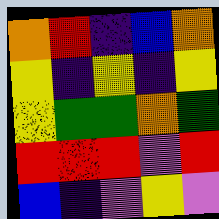[["orange", "red", "indigo", "blue", "orange"], ["yellow", "indigo", "yellow", "indigo", "yellow"], ["yellow", "green", "green", "orange", "green"], ["red", "red", "red", "violet", "red"], ["blue", "indigo", "violet", "yellow", "violet"]]